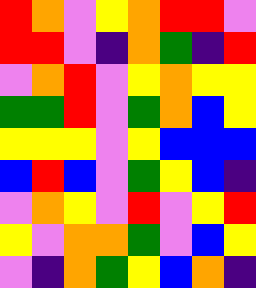[["red", "orange", "violet", "yellow", "orange", "red", "red", "violet"], ["red", "red", "violet", "indigo", "orange", "green", "indigo", "red"], ["violet", "orange", "red", "violet", "yellow", "orange", "yellow", "yellow"], ["green", "green", "red", "violet", "green", "orange", "blue", "yellow"], ["yellow", "yellow", "yellow", "violet", "yellow", "blue", "blue", "blue"], ["blue", "red", "blue", "violet", "green", "yellow", "blue", "indigo"], ["violet", "orange", "yellow", "violet", "red", "violet", "yellow", "red"], ["yellow", "violet", "orange", "orange", "green", "violet", "blue", "yellow"], ["violet", "indigo", "orange", "green", "yellow", "blue", "orange", "indigo"]]